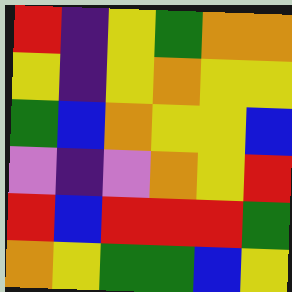[["red", "indigo", "yellow", "green", "orange", "orange"], ["yellow", "indigo", "yellow", "orange", "yellow", "yellow"], ["green", "blue", "orange", "yellow", "yellow", "blue"], ["violet", "indigo", "violet", "orange", "yellow", "red"], ["red", "blue", "red", "red", "red", "green"], ["orange", "yellow", "green", "green", "blue", "yellow"]]